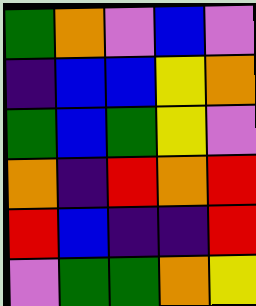[["green", "orange", "violet", "blue", "violet"], ["indigo", "blue", "blue", "yellow", "orange"], ["green", "blue", "green", "yellow", "violet"], ["orange", "indigo", "red", "orange", "red"], ["red", "blue", "indigo", "indigo", "red"], ["violet", "green", "green", "orange", "yellow"]]